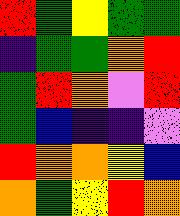[["red", "green", "yellow", "green", "green"], ["indigo", "green", "green", "orange", "red"], ["green", "red", "orange", "violet", "red"], ["green", "blue", "indigo", "indigo", "violet"], ["red", "orange", "orange", "yellow", "blue"], ["orange", "green", "yellow", "red", "orange"]]